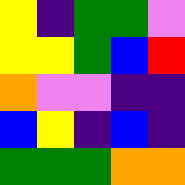[["yellow", "indigo", "green", "green", "violet"], ["yellow", "yellow", "green", "blue", "red"], ["orange", "violet", "violet", "indigo", "indigo"], ["blue", "yellow", "indigo", "blue", "indigo"], ["green", "green", "green", "orange", "orange"]]